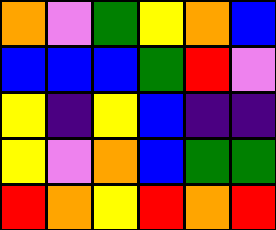[["orange", "violet", "green", "yellow", "orange", "blue"], ["blue", "blue", "blue", "green", "red", "violet"], ["yellow", "indigo", "yellow", "blue", "indigo", "indigo"], ["yellow", "violet", "orange", "blue", "green", "green"], ["red", "orange", "yellow", "red", "orange", "red"]]